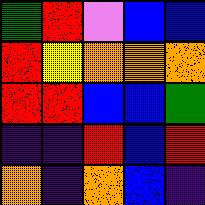[["green", "red", "violet", "blue", "blue"], ["red", "yellow", "orange", "orange", "orange"], ["red", "red", "blue", "blue", "green"], ["indigo", "indigo", "red", "blue", "red"], ["orange", "indigo", "orange", "blue", "indigo"]]